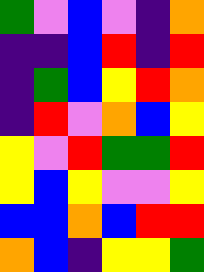[["green", "violet", "blue", "violet", "indigo", "orange"], ["indigo", "indigo", "blue", "red", "indigo", "red"], ["indigo", "green", "blue", "yellow", "red", "orange"], ["indigo", "red", "violet", "orange", "blue", "yellow"], ["yellow", "violet", "red", "green", "green", "red"], ["yellow", "blue", "yellow", "violet", "violet", "yellow"], ["blue", "blue", "orange", "blue", "red", "red"], ["orange", "blue", "indigo", "yellow", "yellow", "green"]]